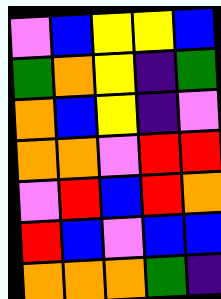[["violet", "blue", "yellow", "yellow", "blue"], ["green", "orange", "yellow", "indigo", "green"], ["orange", "blue", "yellow", "indigo", "violet"], ["orange", "orange", "violet", "red", "red"], ["violet", "red", "blue", "red", "orange"], ["red", "blue", "violet", "blue", "blue"], ["orange", "orange", "orange", "green", "indigo"]]